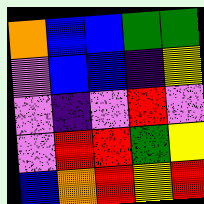[["orange", "blue", "blue", "green", "green"], ["violet", "blue", "blue", "indigo", "yellow"], ["violet", "indigo", "violet", "red", "violet"], ["violet", "red", "red", "green", "yellow"], ["blue", "orange", "red", "yellow", "red"]]